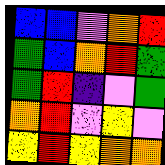[["blue", "blue", "violet", "orange", "red"], ["green", "blue", "orange", "red", "green"], ["green", "red", "indigo", "violet", "green"], ["orange", "red", "violet", "yellow", "violet"], ["yellow", "red", "yellow", "orange", "orange"]]